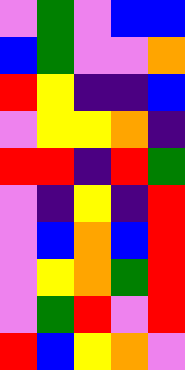[["violet", "green", "violet", "blue", "blue"], ["blue", "green", "violet", "violet", "orange"], ["red", "yellow", "indigo", "indigo", "blue"], ["violet", "yellow", "yellow", "orange", "indigo"], ["red", "red", "indigo", "red", "green"], ["violet", "indigo", "yellow", "indigo", "red"], ["violet", "blue", "orange", "blue", "red"], ["violet", "yellow", "orange", "green", "red"], ["violet", "green", "red", "violet", "red"], ["red", "blue", "yellow", "orange", "violet"]]